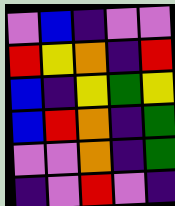[["violet", "blue", "indigo", "violet", "violet"], ["red", "yellow", "orange", "indigo", "red"], ["blue", "indigo", "yellow", "green", "yellow"], ["blue", "red", "orange", "indigo", "green"], ["violet", "violet", "orange", "indigo", "green"], ["indigo", "violet", "red", "violet", "indigo"]]